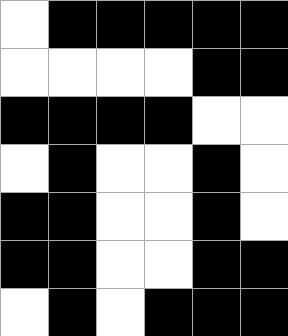[["white", "black", "black", "black", "black", "black"], ["white", "white", "white", "white", "black", "black"], ["black", "black", "black", "black", "white", "white"], ["white", "black", "white", "white", "black", "white"], ["black", "black", "white", "white", "black", "white"], ["black", "black", "white", "white", "black", "black"], ["white", "black", "white", "black", "black", "black"]]